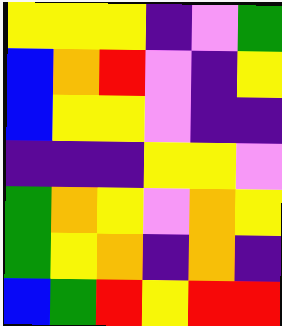[["yellow", "yellow", "yellow", "indigo", "violet", "green"], ["blue", "orange", "red", "violet", "indigo", "yellow"], ["blue", "yellow", "yellow", "violet", "indigo", "indigo"], ["indigo", "indigo", "indigo", "yellow", "yellow", "violet"], ["green", "orange", "yellow", "violet", "orange", "yellow"], ["green", "yellow", "orange", "indigo", "orange", "indigo"], ["blue", "green", "red", "yellow", "red", "red"]]